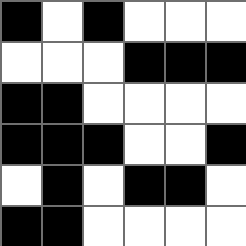[["black", "white", "black", "white", "white", "white"], ["white", "white", "white", "black", "black", "black"], ["black", "black", "white", "white", "white", "white"], ["black", "black", "black", "white", "white", "black"], ["white", "black", "white", "black", "black", "white"], ["black", "black", "white", "white", "white", "white"]]